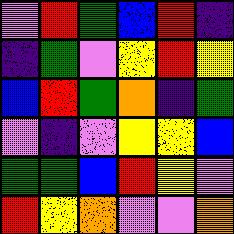[["violet", "red", "green", "blue", "red", "indigo"], ["indigo", "green", "violet", "yellow", "red", "yellow"], ["blue", "red", "green", "orange", "indigo", "green"], ["violet", "indigo", "violet", "yellow", "yellow", "blue"], ["green", "green", "blue", "red", "yellow", "violet"], ["red", "yellow", "orange", "violet", "violet", "orange"]]